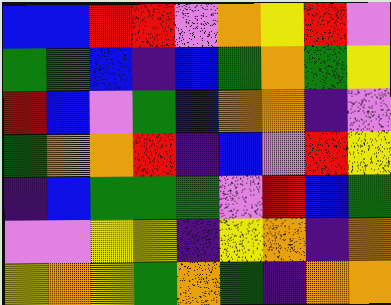[["blue", "blue", "red", "red", "violet", "orange", "yellow", "red", "violet"], ["green", "green", "blue", "indigo", "blue", "green", "orange", "green", "yellow"], ["red", "blue", "violet", "green", "blue", "orange", "orange", "indigo", "violet"], ["green", "orange", "orange", "red", "indigo", "blue", "violet", "red", "yellow"], ["indigo", "blue", "green", "green", "green", "violet", "red", "blue", "green"], ["violet", "violet", "yellow", "yellow", "indigo", "yellow", "orange", "indigo", "orange"], ["yellow", "orange", "yellow", "green", "orange", "green", "indigo", "orange", "orange"]]